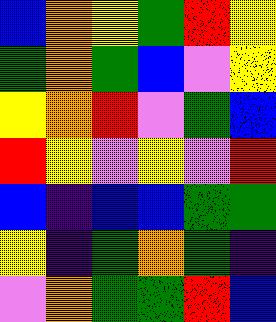[["blue", "orange", "yellow", "green", "red", "yellow"], ["green", "orange", "green", "blue", "violet", "yellow"], ["yellow", "orange", "red", "violet", "green", "blue"], ["red", "yellow", "violet", "yellow", "violet", "red"], ["blue", "indigo", "blue", "blue", "green", "green"], ["yellow", "indigo", "green", "orange", "green", "indigo"], ["violet", "orange", "green", "green", "red", "blue"]]